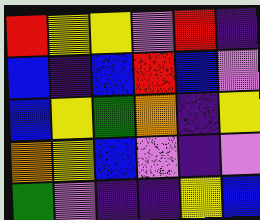[["red", "yellow", "yellow", "violet", "red", "indigo"], ["blue", "indigo", "blue", "red", "blue", "violet"], ["blue", "yellow", "green", "orange", "indigo", "yellow"], ["orange", "yellow", "blue", "violet", "indigo", "violet"], ["green", "violet", "indigo", "indigo", "yellow", "blue"]]